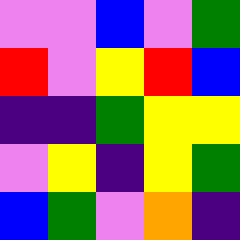[["violet", "violet", "blue", "violet", "green"], ["red", "violet", "yellow", "red", "blue"], ["indigo", "indigo", "green", "yellow", "yellow"], ["violet", "yellow", "indigo", "yellow", "green"], ["blue", "green", "violet", "orange", "indigo"]]